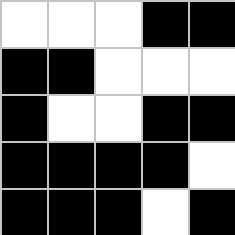[["white", "white", "white", "black", "black"], ["black", "black", "white", "white", "white"], ["black", "white", "white", "black", "black"], ["black", "black", "black", "black", "white"], ["black", "black", "black", "white", "black"]]